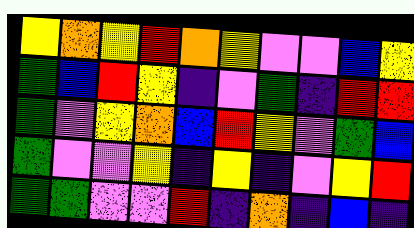[["yellow", "orange", "yellow", "red", "orange", "yellow", "violet", "violet", "blue", "yellow"], ["green", "blue", "red", "yellow", "indigo", "violet", "green", "indigo", "red", "red"], ["green", "violet", "yellow", "orange", "blue", "red", "yellow", "violet", "green", "blue"], ["green", "violet", "violet", "yellow", "indigo", "yellow", "indigo", "violet", "yellow", "red"], ["green", "green", "violet", "violet", "red", "indigo", "orange", "indigo", "blue", "indigo"]]